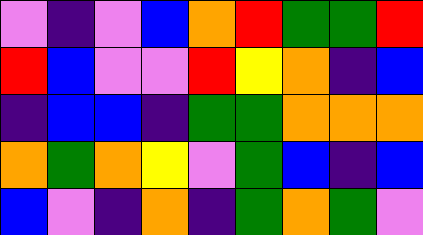[["violet", "indigo", "violet", "blue", "orange", "red", "green", "green", "red"], ["red", "blue", "violet", "violet", "red", "yellow", "orange", "indigo", "blue"], ["indigo", "blue", "blue", "indigo", "green", "green", "orange", "orange", "orange"], ["orange", "green", "orange", "yellow", "violet", "green", "blue", "indigo", "blue"], ["blue", "violet", "indigo", "orange", "indigo", "green", "orange", "green", "violet"]]